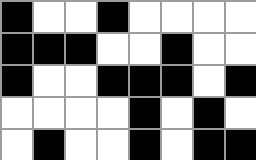[["black", "white", "white", "black", "white", "white", "white", "white"], ["black", "black", "black", "white", "white", "black", "white", "white"], ["black", "white", "white", "black", "black", "black", "white", "black"], ["white", "white", "white", "white", "black", "white", "black", "white"], ["white", "black", "white", "white", "black", "white", "black", "black"]]